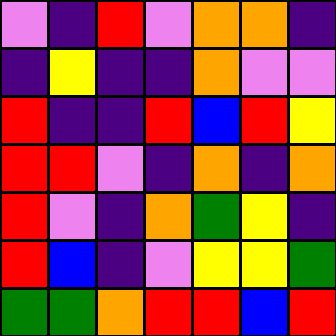[["violet", "indigo", "red", "violet", "orange", "orange", "indigo"], ["indigo", "yellow", "indigo", "indigo", "orange", "violet", "violet"], ["red", "indigo", "indigo", "red", "blue", "red", "yellow"], ["red", "red", "violet", "indigo", "orange", "indigo", "orange"], ["red", "violet", "indigo", "orange", "green", "yellow", "indigo"], ["red", "blue", "indigo", "violet", "yellow", "yellow", "green"], ["green", "green", "orange", "red", "red", "blue", "red"]]